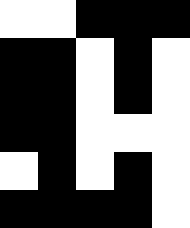[["white", "white", "black", "black", "black"], ["black", "black", "white", "black", "white"], ["black", "black", "white", "black", "white"], ["black", "black", "white", "white", "white"], ["white", "black", "white", "black", "white"], ["black", "black", "black", "black", "white"]]